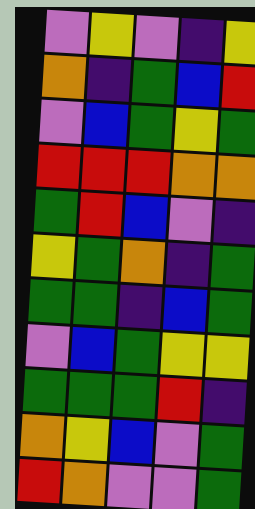[["violet", "yellow", "violet", "indigo", "yellow"], ["orange", "indigo", "green", "blue", "red"], ["violet", "blue", "green", "yellow", "green"], ["red", "red", "red", "orange", "orange"], ["green", "red", "blue", "violet", "indigo"], ["yellow", "green", "orange", "indigo", "green"], ["green", "green", "indigo", "blue", "green"], ["violet", "blue", "green", "yellow", "yellow"], ["green", "green", "green", "red", "indigo"], ["orange", "yellow", "blue", "violet", "green"], ["red", "orange", "violet", "violet", "green"]]